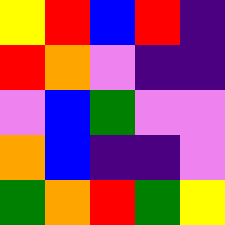[["yellow", "red", "blue", "red", "indigo"], ["red", "orange", "violet", "indigo", "indigo"], ["violet", "blue", "green", "violet", "violet"], ["orange", "blue", "indigo", "indigo", "violet"], ["green", "orange", "red", "green", "yellow"]]